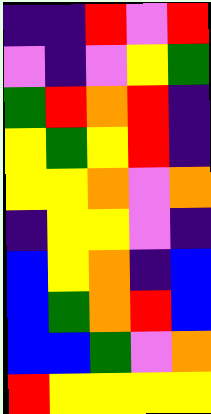[["indigo", "indigo", "red", "violet", "red"], ["violet", "indigo", "violet", "yellow", "green"], ["green", "red", "orange", "red", "indigo"], ["yellow", "green", "yellow", "red", "indigo"], ["yellow", "yellow", "orange", "violet", "orange"], ["indigo", "yellow", "yellow", "violet", "indigo"], ["blue", "yellow", "orange", "indigo", "blue"], ["blue", "green", "orange", "red", "blue"], ["blue", "blue", "green", "violet", "orange"], ["red", "yellow", "yellow", "yellow", "yellow"]]